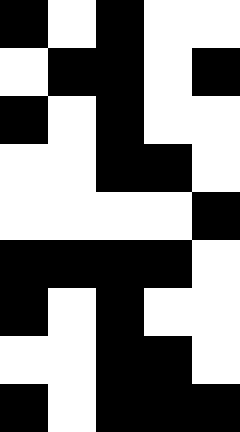[["black", "white", "black", "white", "white"], ["white", "black", "black", "white", "black"], ["black", "white", "black", "white", "white"], ["white", "white", "black", "black", "white"], ["white", "white", "white", "white", "black"], ["black", "black", "black", "black", "white"], ["black", "white", "black", "white", "white"], ["white", "white", "black", "black", "white"], ["black", "white", "black", "black", "black"]]